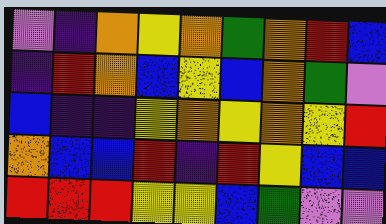[["violet", "indigo", "orange", "yellow", "orange", "green", "orange", "red", "blue"], ["indigo", "red", "orange", "blue", "yellow", "blue", "orange", "green", "violet"], ["blue", "indigo", "indigo", "yellow", "orange", "yellow", "orange", "yellow", "red"], ["orange", "blue", "blue", "red", "indigo", "red", "yellow", "blue", "blue"], ["red", "red", "red", "yellow", "yellow", "blue", "green", "violet", "violet"]]